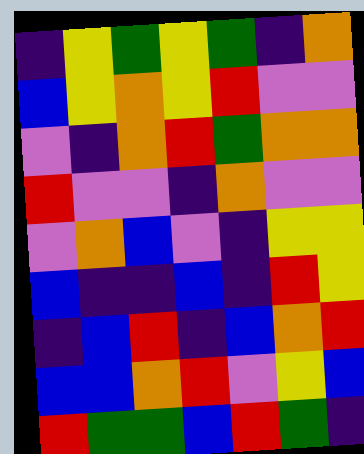[["indigo", "yellow", "green", "yellow", "green", "indigo", "orange"], ["blue", "yellow", "orange", "yellow", "red", "violet", "violet"], ["violet", "indigo", "orange", "red", "green", "orange", "orange"], ["red", "violet", "violet", "indigo", "orange", "violet", "violet"], ["violet", "orange", "blue", "violet", "indigo", "yellow", "yellow"], ["blue", "indigo", "indigo", "blue", "indigo", "red", "yellow"], ["indigo", "blue", "red", "indigo", "blue", "orange", "red"], ["blue", "blue", "orange", "red", "violet", "yellow", "blue"], ["red", "green", "green", "blue", "red", "green", "indigo"]]